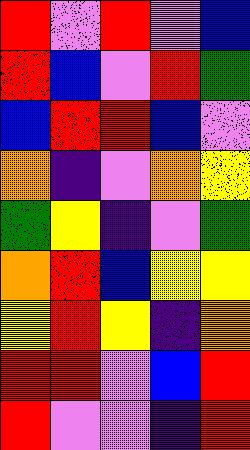[["red", "violet", "red", "violet", "blue"], ["red", "blue", "violet", "red", "green"], ["blue", "red", "red", "blue", "violet"], ["orange", "indigo", "violet", "orange", "yellow"], ["green", "yellow", "indigo", "violet", "green"], ["orange", "red", "blue", "yellow", "yellow"], ["yellow", "red", "yellow", "indigo", "orange"], ["red", "red", "violet", "blue", "red"], ["red", "violet", "violet", "indigo", "red"]]